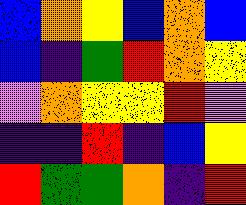[["blue", "orange", "yellow", "blue", "orange", "blue"], ["blue", "indigo", "green", "red", "orange", "yellow"], ["violet", "orange", "yellow", "yellow", "red", "violet"], ["indigo", "indigo", "red", "indigo", "blue", "yellow"], ["red", "green", "green", "orange", "indigo", "red"]]